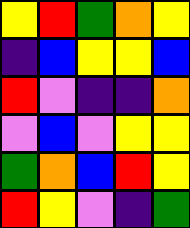[["yellow", "red", "green", "orange", "yellow"], ["indigo", "blue", "yellow", "yellow", "blue"], ["red", "violet", "indigo", "indigo", "orange"], ["violet", "blue", "violet", "yellow", "yellow"], ["green", "orange", "blue", "red", "yellow"], ["red", "yellow", "violet", "indigo", "green"]]